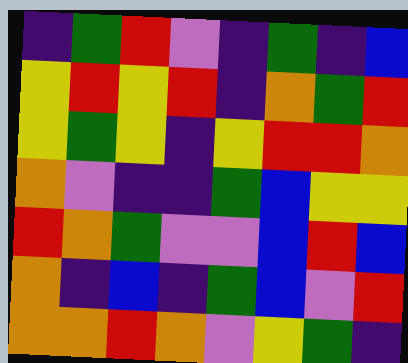[["indigo", "green", "red", "violet", "indigo", "green", "indigo", "blue"], ["yellow", "red", "yellow", "red", "indigo", "orange", "green", "red"], ["yellow", "green", "yellow", "indigo", "yellow", "red", "red", "orange"], ["orange", "violet", "indigo", "indigo", "green", "blue", "yellow", "yellow"], ["red", "orange", "green", "violet", "violet", "blue", "red", "blue"], ["orange", "indigo", "blue", "indigo", "green", "blue", "violet", "red"], ["orange", "orange", "red", "orange", "violet", "yellow", "green", "indigo"]]